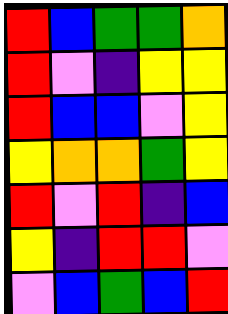[["red", "blue", "green", "green", "orange"], ["red", "violet", "indigo", "yellow", "yellow"], ["red", "blue", "blue", "violet", "yellow"], ["yellow", "orange", "orange", "green", "yellow"], ["red", "violet", "red", "indigo", "blue"], ["yellow", "indigo", "red", "red", "violet"], ["violet", "blue", "green", "blue", "red"]]